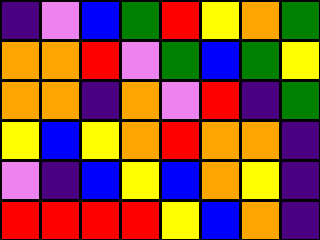[["indigo", "violet", "blue", "green", "red", "yellow", "orange", "green"], ["orange", "orange", "red", "violet", "green", "blue", "green", "yellow"], ["orange", "orange", "indigo", "orange", "violet", "red", "indigo", "green"], ["yellow", "blue", "yellow", "orange", "red", "orange", "orange", "indigo"], ["violet", "indigo", "blue", "yellow", "blue", "orange", "yellow", "indigo"], ["red", "red", "red", "red", "yellow", "blue", "orange", "indigo"]]